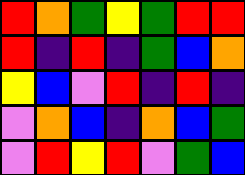[["red", "orange", "green", "yellow", "green", "red", "red"], ["red", "indigo", "red", "indigo", "green", "blue", "orange"], ["yellow", "blue", "violet", "red", "indigo", "red", "indigo"], ["violet", "orange", "blue", "indigo", "orange", "blue", "green"], ["violet", "red", "yellow", "red", "violet", "green", "blue"]]